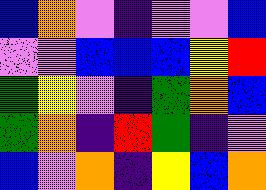[["blue", "orange", "violet", "indigo", "violet", "violet", "blue"], ["violet", "violet", "blue", "blue", "blue", "yellow", "red"], ["green", "yellow", "violet", "indigo", "green", "orange", "blue"], ["green", "orange", "indigo", "red", "green", "indigo", "violet"], ["blue", "violet", "orange", "indigo", "yellow", "blue", "orange"]]